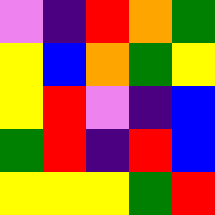[["violet", "indigo", "red", "orange", "green"], ["yellow", "blue", "orange", "green", "yellow"], ["yellow", "red", "violet", "indigo", "blue"], ["green", "red", "indigo", "red", "blue"], ["yellow", "yellow", "yellow", "green", "red"]]